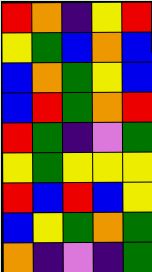[["red", "orange", "indigo", "yellow", "red"], ["yellow", "green", "blue", "orange", "blue"], ["blue", "orange", "green", "yellow", "blue"], ["blue", "red", "green", "orange", "red"], ["red", "green", "indigo", "violet", "green"], ["yellow", "green", "yellow", "yellow", "yellow"], ["red", "blue", "red", "blue", "yellow"], ["blue", "yellow", "green", "orange", "green"], ["orange", "indigo", "violet", "indigo", "green"]]